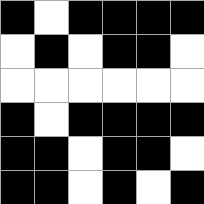[["black", "white", "black", "black", "black", "black"], ["white", "black", "white", "black", "black", "white"], ["white", "white", "white", "white", "white", "white"], ["black", "white", "black", "black", "black", "black"], ["black", "black", "white", "black", "black", "white"], ["black", "black", "white", "black", "white", "black"]]